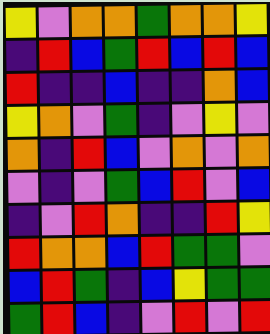[["yellow", "violet", "orange", "orange", "green", "orange", "orange", "yellow"], ["indigo", "red", "blue", "green", "red", "blue", "red", "blue"], ["red", "indigo", "indigo", "blue", "indigo", "indigo", "orange", "blue"], ["yellow", "orange", "violet", "green", "indigo", "violet", "yellow", "violet"], ["orange", "indigo", "red", "blue", "violet", "orange", "violet", "orange"], ["violet", "indigo", "violet", "green", "blue", "red", "violet", "blue"], ["indigo", "violet", "red", "orange", "indigo", "indigo", "red", "yellow"], ["red", "orange", "orange", "blue", "red", "green", "green", "violet"], ["blue", "red", "green", "indigo", "blue", "yellow", "green", "green"], ["green", "red", "blue", "indigo", "violet", "red", "violet", "red"]]